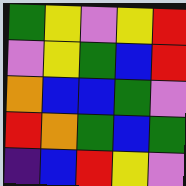[["green", "yellow", "violet", "yellow", "red"], ["violet", "yellow", "green", "blue", "red"], ["orange", "blue", "blue", "green", "violet"], ["red", "orange", "green", "blue", "green"], ["indigo", "blue", "red", "yellow", "violet"]]